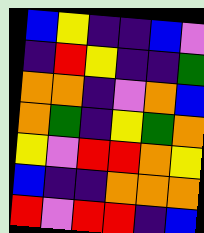[["blue", "yellow", "indigo", "indigo", "blue", "violet"], ["indigo", "red", "yellow", "indigo", "indigo", "green"], ["orange", "orange", "indigo", "violet", "orange", "blue"], ["orange", "green", "indigo", "yellow", "green", "orange"], ["yellow", "violet", "red", "red", "orange", "yellow"], ["blue", "indigo", "indigo", "orange", "orange", "orange"], ["red", "violet", "red", "red", "indigo", "blue"]]